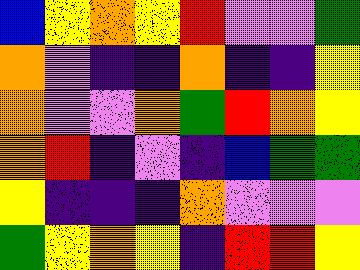[["blue", "yellow", "orange", "yellow", "red", "violet", "violet", "green"], ["orange", "violet", "indigo", "indigo", "orange", "indigo", "indigo", "yellow"], ["orange", "violet", "violet", "orange", "green", "red", "orange", "yellow"], ["orange", "red", "indigo", "violet", "indigo", "blue", "green", "green"], ["yellow", "indigo", "indigo", "indigo", "orange", "violet", "violet", "violet"], ["green", "yellow", "orange", "yellow", "indigo", "red", "red", "yellow"]]